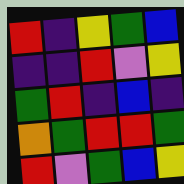[["red", "indigo", "yellow", "green", "blue"], ["indigo", "indigo", "red", "violet", "yellow"], ["green", "red", "indigo", "blue", "indigo"], ["orange", "green", "red", "red", "green"], ["red", "violet", "green", "blue", "yellow"]]